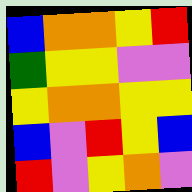[["blue", "orange", "orange", "yellow", "red"], ["green", "yellow", "yellow", "violet", "violet"], ["yellow", "orange", "orange", "yellow", "yellow"], ["blue", "violet", "red", "yellow", "blue"], ["red", "violet", "yellow", "orange", "violet"]]